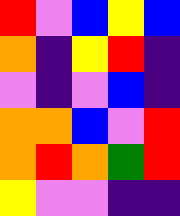[["red", "violet", "blue", "yellow", "blue"], ["orange", "indigo", "yellow", "red", "indigo"], ["violet", "indigo", "violet", "blue", "indigo"], ["orange", "orange", "blue", "violet", "red"], ["orange", "red", "orange", "green", "red"], ["yellow", "violet", "violet", "indigo", "indigo"]]